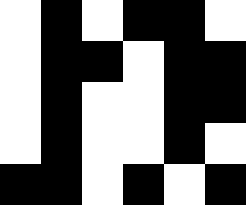[["white", "black", "white", "black", "black", "white"], ["white", "black", "black", "white", "black", "black"], ["white", "black", "white", "white", "black", "black"], ["white", "black", "white", "white", "black", "white"], ["black", "black", "white", "black", "white", "black"]]